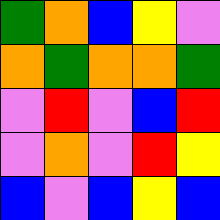[["green", "orange", "blue", "yellow", "violet"], ["orange", "green", "orange", "orange", "green"], ["violet", "red", "violet", "blue", "red"], ["violet", "orange", "violet", "red", "yellow"], ["blue", "violet", "blue", "yellow", "blue"]]